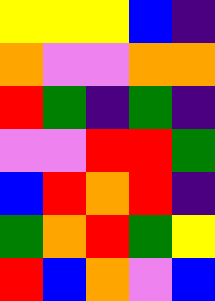[["yellow", "yellow", "yellow", "blue", "indigo"], ["orange", "violet", "violet", "orange", "orange"], ["red", "green", "indigo", "green", "indigo"], ["violet", "violet", "red", "red", "green"], ["blue", "red", "orange", "red", "indigo"], ["green", "orange", "red", "green", "yellow"], ["red", "blue", "orange", "violet", "blue"]]